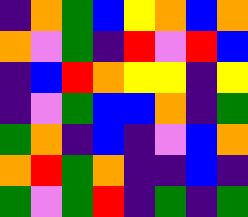[["indigo", "orange", "green", "blue", "yellow", "orange", "blue", "orange"], ["orange", "violet", "green", "indigo", "red", "violet", "red", "blue"], ["indigo", "blue", "red", "orange", "yellow", "yellow", "indigo", "yellow"], ["indigo", "violet", "green", "blue", "blue", "orange", "indigo", "green"], ["green", "orange", "indigo", "blue", "indigo", "violet", "blue", "orange"], ["orange", "red", "green", "orange", "indigo", "indigo", "blue", "indigo"], ["green", "violet", "green", "red", "indigo", "green", "indigo", "green"]]